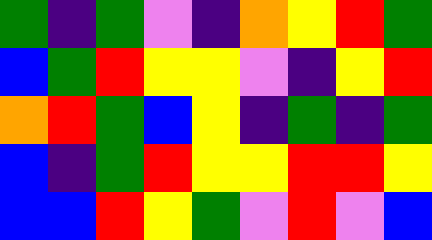[["green", "indigo", "green", "violet", "indigo", "orange", "yellow", "red", "green"], ["blue", "green", "red", "yellow", "yellow", "violet", "indigo", "yellow", "red"], ["orange", "red", "green", "blue", "yellow", "indigo", "green", "indigo", "green"], ["blue", "indigo", "green", "red", "yellow", "yellow", "red", "red", "yellow"], ["blue", "blue", "red", "yellow", "green", "violet", "red", "violet", "blue"]]